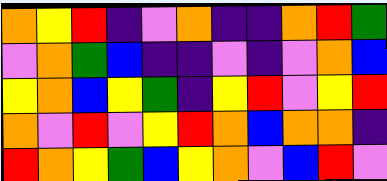[["orange", "yellow", "red", "indigo", "violet", "orange", "indigo", "indigo", "orange", "red", "green"], ["violet", "orange", "green", "blue", "indigo", "indigo", "violet", "indigo", "violet", "orange", "blue"], ["yellow", "orange", "blue", "yellow", "green", "indigo", "yellow", "red", "violet", "yellow", "red"], ["orange", "violet", "red", "violet", "yellow", "red", "orange", "blue", "orange", "orange", "indigo"], ["red", "orange", "yellow", "green", "blue", "yellow", "orange", "violet", "blue", "red", "violet"]]